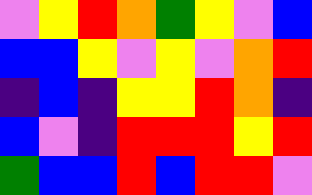[["violet", "yellow", "red", "orange", "green", "yellow", "violet", "blue"], ["blue", "blue", "yellow", "violet", "yellow", "violet", "orange", "red"], ["indigo", "blue", "indigo", "yellow", "yellow", "red", "orange", "indigo"], ["blue", "violet", "indigo", "red", "red", "red", "yellow", "red"], ["green", "blue", "blue", "red", "blue", "red", "red", "violet"]]